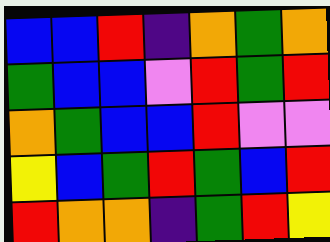[["blue", "blue", "red", "indigo", "orange", "green", "orange"], ["green", "blue", "blue", "violet", "red", "green", "red"], ["orange", "green", "blue", "blue", "red", "violet", "violet"], ["yellow", "blue", "green", "red", "green", "blue", "red"], ["red", "orange", "orange", "indigo", "green", "red", "yellow"]]